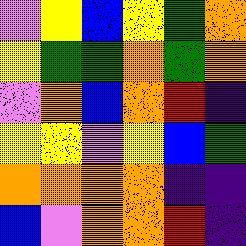[["violet", "yellow", "blue", "yellow", "green", "orange"], ["yellow", "green", "green", "orange", "green", "orange"], ["violet", "orange", "blue", "orange", "red", "indigo"], ["yellow", "yellow", "violet", "yellow", "blue", "green"], ["orange", "orange", "orange", "orange", "indigo", "indigo"], ["blue", "violet", "orange", "orange", "red", "indigo"]]